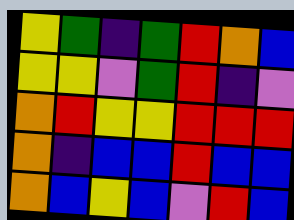[["yellow", "green", "indigo", "green", "red", "orange", "blue"], ["yellow", "yellow", "violet", "green", "red", "indigo", "violet"], ["orange", "red", "yellow", "yellow", "red", "red", "red"], ["orange", "indigo", "blue", "blue", "red", "blue", "blue"], ["orange", "blue", "yellow", "blue", "violet", "red", "blue"]]